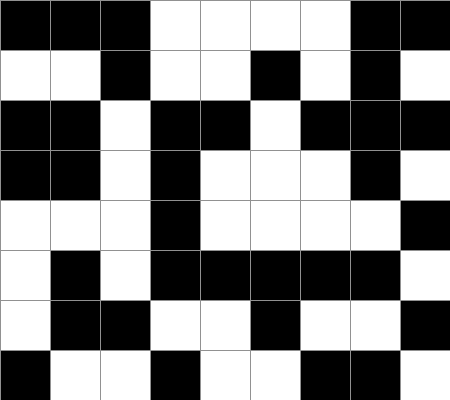[["black", "black", "black", "white", "white", "white", "white", "black", "black"], ["white", "white", "black", "white", "white", "black", "white", "black", "white"], ["black", "black", "white", "black", "black", "white", "black", "black", "black"], ["black", "black", "white", "black", "white", "white", "white", "black", "white"], ["white", "white", "white", "black", "white", "white", "white", "white", "black"], ["white", "black", "white", "black", "black", "black", "black", "black", "white"], ["white", "black", "black", "white", "white", "black", "white", "white", "black"], ["black", "white", "white", "black", "white", "white", "black", "black", "white"]]